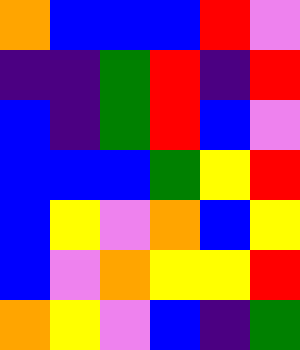[["orange", "blue", "blue", "blue", "red", "violet"], ["indigo", "indigo", "green", "red", "indigo", "red"], ["blue", "indigo", "green", "red", "blue", "violet"], ["blue", "blue", "blue", "green", "yellow", "red"], ["blue", "yellow", "violet", "orange", "blue", "yellow"], ["blue", "violet", "orange", "yellow", "yellow", "red"], ["orange", "yellow", "violet", "blue", "indigo", "green"]]